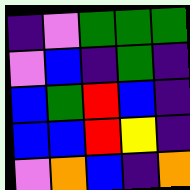[["indigo", "violet", "green", "green", "green"], ["violet", "blue", "indigo", "green", "indigo"], ["blue", "green", "red", "blue", "indigo"], ["blue", "blue", "red", "yellow", "indigo"], ["violet", "orange", "blue", "indigo", "orange"]]